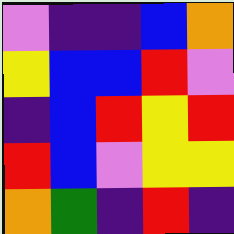[["violet", "indigo", "indigo", "blue", "orange"], ["yellow", "blue", "blue", "red", "violet"], ["indigo", "blue", "red", "yellow", "red"], ["red", "blue", "violet", "yellow", "yellow"], ["orange", "green", "indigo", "red", "indigo"]]